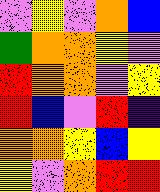[["violet", "yellow", "violet", "orange", "blue"], ["green", "orange", "orange", "yellow", "violet"], ["red", "orange", "orange", "violet", "yellow"], ["red", "blue", "violet", "red", "indigo"], ["orange", "orange", "yellow", "blue", "yellow"], ["yellow", "violet", "orange", "red", "red"]]